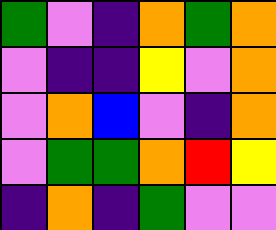[["green", "violet", "indigo", "orange", "green", "orange"], ["violet", "indigo", "indigo", "yellow", "violet", "orange"], ["violet", "orange", "blue", "violet", "indigo", "orange"], ["violet", "green", "green", "orange", "red", "yellow"], ["indigo", "orange", "indigo", "green", "violet", "violet"]]